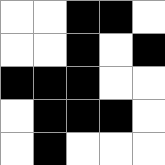[["white", "white", "black", "black", "white"], ["white", "white", "black", "white", "black"], ["black", "black", "black", "white", "white"], ["white", "black", "black", "black", "white"], ["white", "black", "white", "white", "white"]]